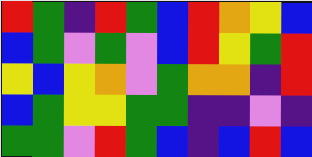[["red", "green", "indigo", "red", "green", "blue", "red", "orange", "yellow", "blue"], ["blue", "green", "violet", "green", "violet", "blue", "red", "yellow", "green", "red"], ["yellow", "blue", "yellow", "orange", "violet", "green", "orange", "orange", "indigo", "red"], ["blue", "green", "yellow", "yellow", "green", "green", "indigo", "indigo", "violet", "indigo"], ["green", "green", "violet", "red", "green", "blue", "indigo", "blue", "red", "blue"]]